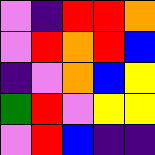[["violet", "indigo", "red", "red", "orange"], ["violet", "red", "orange", "red", "blue"], ["indigo", "violet", "orange", "blue", "yellow"], ["green", "red", "violet", "yellow", "yellow"], ["violet", "red", "blue", "indigo", "indigo"]]